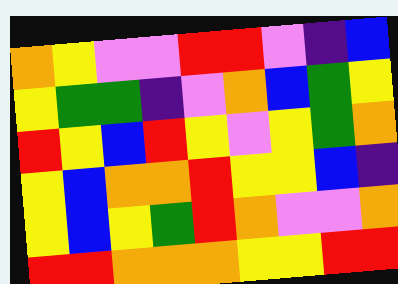[["orange", "yellow", "violet", "violet", "red", "red", "violet", "indigo", "blue"], ["yellow", "green", "green", "indigo", "violet", "orange", "blue", "green", "yellow"], ["red", "yellow", "blue", "red", "yellow", "violet", "yellow", "green", "orange"], ["yellow", "blue", "orange", "orange", "red", "yellow", "yellow", "blue", "indigo"], ["yellow", "blue", "yellow", "green", "red", "orange", "violet", "violet", "orange"], ["red", "red", "orange", "orange", "orange", "yellow", "yellow", "red", "red"]]